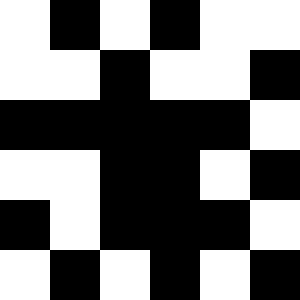[["white", "black", "white", "black", "white", "white"], ["white", "white", "black", "white", "white", "black"], ["black", "black", "black", "black", "black", "white"], ["white", "white", "black", "black", "white", "black"], ["black", "white", "black", "black", "black", "white"], ["white", "black", "white", "black", "white", "black"]]